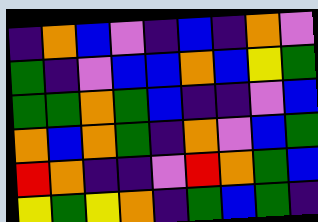[["indigo", "orange", "blue", "violet", "indigo", "blue", "indigo", "orange", "violet"], ["green", "indigo", "violet", "blue", "blue", "orange", "blue", "yellow", "green"], ["green", "green", "orange", "green", "blue", "indigo", "indigo", "violet", "blue"], ["orange", "blue", "orange", "green", "indigo", "orange", "violet", "blue", "green"], ["red", "orange", "indigo", "indigo", "violet", "red", "orange", "green", "blue"], ["yellow", "green", "yellow", "orange", "indigo", "green", "blue", "green", "indigo"]]